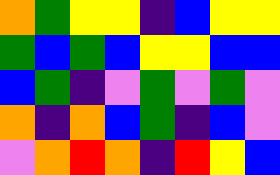[["orange", "green", "yellow", "yellow", "indigo", "blue", "yellow", "yellow"], ["green", "blue", "green", "blue", "yellow", "yellow", "blue", "blue"], ["blue", "green", "indigo", "violet", "green", "violet", "green", "violet"], ["orange", "indigo", "orange", "blue", "green", "indigo", "blue", "violet"], ["violet", "orange", "red", "orange", "indigo", "red", "yellow", "blue"]]